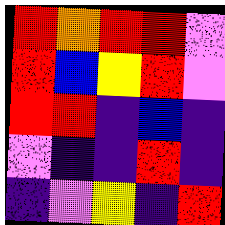[["red", "orange", "red", "red", "violet"], ["red", "blue", "yellow", "red", "violet"], ["red", "red", "indigo", "blue", "indigo"], ["violet", "indigo", "indigo", "red", "indigo"], ["indigo", "violet", "yellow", "indigo", "red"]]